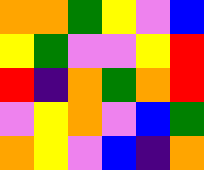[["orange", "orange", "green", "yellow", "violet", "blue"], ["yellow", "green", "violet", "violet", "yellow", "red"], ["red", "indigo", "orange", "green", "orange", "red"], ["violet", "yellow", "orange", "violet", "blue", "green"], ["orange", "yellow", "violet", "blue", "indigo", "orange"]]